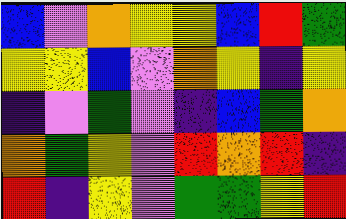[["blue", "violet", "orange", "yellow", "yellow", "blue", "red", "green"], ["yellow", "yellow", "blue", "violet", "orange", "yellow", "indigo", "yellow"], ["indigo", "violet", "green", "violet", "indigo", "blue", "green", "orange"], ["orange", "green", "yellow", "violet", "red", "orange", "red", "indigo"], ["red", "indigo", "yellow", "violet", "green", "green", "yellow", "red"]]